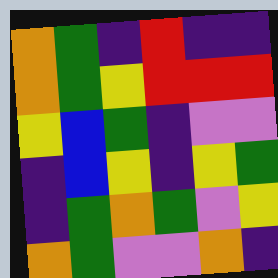[["orange", "green", "indigo", "red", "indigo", "indigo"], ["orange", "green", "yellow", "red", "red", "red"], ["yellow", "blue", "green", "indigo", "violet", "violet"], ["indigo", "blue", "yellow", "indigo", "yellow", "green"], ["indigo", "green", "orange", "green", "violet", "yellow"], ["orange", "green", "violet", "violet", "orange", "indigo"]]